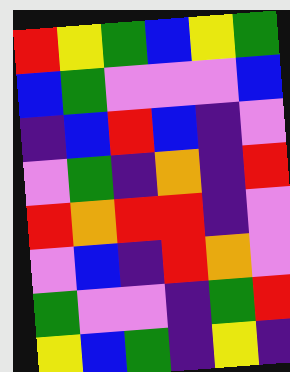[["red", "yellow", "green", "blue", "yellow", "green"], ["blue", "green", "violet", "violet", "violet", "blue"], ["indigo", "blue", "red", "blue", "indigo", "violet"], ["violet", "green", "indigo", "orange", "indigo", "red"], ["red", "orange", "red", "red", "indigo", "violet"], ["violet", "blue", "indigo", "red", "orange", "violet"], ["green", "violet", "violet", "indigo", "green", "red"], ["yellow", "blue", "green", "indigo", "yellow", "indigo"]]